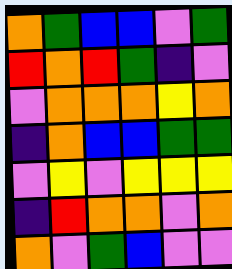[["orange", "green", "blue", "blue", "violet", "green"], ["red", "orange", "red", "green", "indigo", "violet"], ["violet", "orange", "orange", "orange", "yellow", "orange"], ["indigo", "orange", "blue", "blue", "green", "green"], ["violet", "yellow", "violet", "yellow", "yellow", "yellow"], ["indigo", "red", "orange", "orange", "violet", "orange"], ["orange", "violet", "green", "blue", "violet", "violet"]]